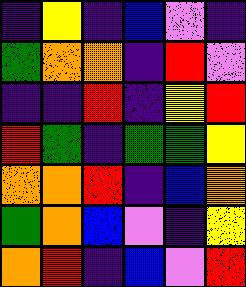[["indigo", "yellow", "indigo", "blue", "violet", "indigo"], ["green", "orange", "orange", "indigo", "red", "violet"], ["indigo", "indigo", "red", "indigo", "yellow", "red"], ["red", "green", "indigo", "green", "green", "yellow"], ["orange", "orange", "red", "indigo", "blue", "orange"], ["green", "orange", "blue", "violet", "indigo", "yellow"], ["orange", "red", "indigo", "blue", "violet", "red"]]